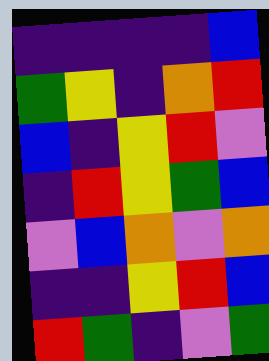[["indigo", "indigo", "indigo", "indigo", "blue"], ["green", "yellow", "indigo", "orange", "red"], ["blue", "indigo", "yellow", "red", "violet"], ["indigo", "red", "yellow", "green", "blue"], ["violet", "blue", "orange", "violet", "orange"], ["indigo", "indigo", "yellow", "red", "blue"], ["red", "green", "indigo", "violet", "green"]]